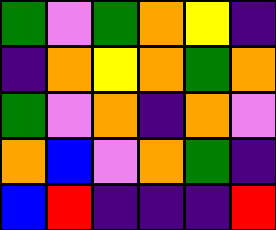[["green", "violet", "green", "orange", "yellow", "indigo"], ["indigo", "orange", "yellow", "orange", "green", "orange"], ["green", "violet", "orange", "indigo", "orange", "violet"], ["orange", "blue", "violet", "orange", "green", "indigo"], ["blue", "red", "indigo", "indigo", "indigo", "red"]]